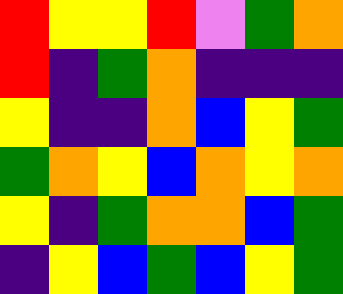[["red", "yellow", "yellow", "red", "violet", "green", "orange"], ["red", "indigo", "green", "orange", "indigo", "indigo", "indigo"], ["yellow", "indigo", "indigo", "orange", "blue", "yellow", "green"], ["green", "orange", "yellow", "blue", "orange", "yellow", "orange"], ["yellow", "indigo", "green", "orange", "orange", "blue", "green"], ["indigo", "yellow", "blue", "green", "blue", "yellow", "green"]]